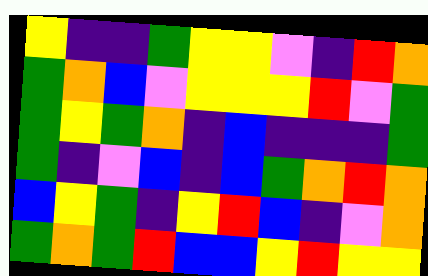[["yellow", "indigo", "indigo", "green", "yellow", "yellow", "violet", "indigo", "red", "orange"], ["green", "orange", "blue", "violet", "yellow", "yellow", "yellow", "red", "violet", "green"], ["green", "yellow", "green", "orange", "indigo", "blue", "indigo", "indigo", "indigo", "green"], ["green", "indigo", "violet", "blue", "indigo", "blue", "green", "orange", "red", "orange"], ["blue", "yellow", "green", "indigo", "yellow", "red", "blue", "indigo", "violet", "orange"], ["green", "orange", "green", "red", "blue", "blue", "yellow", "red", "yellow", "yellow"]]